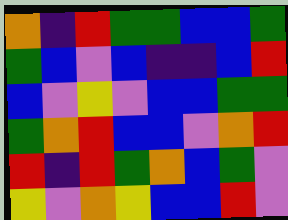[["orange", "indigo", "red", "green", "green", "blue", "blue", "green"], ["green", "blue", "violet", "blue", "indigo", "indigo", "blue", "red"], ["blue", "violet", "yellow", "violet", "blue", "blue", "green", "green"], ["green", "orange", "red", "blue", "blue", "violet", "orange", "red"], ["red", "indigo", "red", "green", "orange", "blue", "green", "violet"], ["yellow", "violet", "orange", "yellow", "blue", "blue", "red", "violet"]]